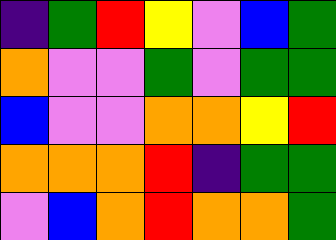[["indigo", "green", "red", "yellow", "violet", "blue", "green"], ["orange", "violet", "violet", "green", "violet", "green", "green"], ["blue", "violet", "violet", "orange", "orange", "yellow", "red"], ["orange", "orange", "orange", "red", "indigo", "green", "green"], ["violet", "blue", "orange", "red", "orange", "orange", "green"]]